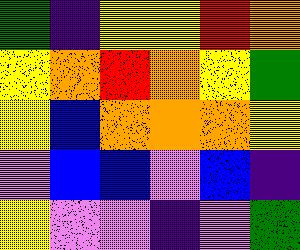[["green", "indigo", "yellow", "yellow", "red", "orange"], ["yellow", "orange", "red", "orange", "yellow", "green"], ["yellow", "blue", "orange", "orange", "orange", "yellow"], ["violet", "blue", "blue", "violet", "blue", "indigo"], ["yellow", "violet", "violet", "indigo", "violet", "green"]]